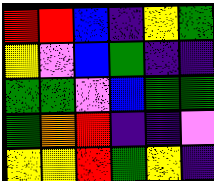[["red", "red", "blue", "indigo", "yellow", "green"], ["yellow", "violet", "blue", "green", "indigo", "indigo"], ["green", "green", "violet", "blue", "green", "green"], ["green", "orange", "red", "indigo", "indigo", "violet"], ["yellow", "yellow", "red", "green", "yellow", "indigo"]]